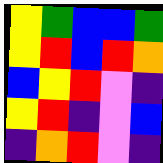[["yellow", "green", "blue", "blue", "green"], ["yellow", "red", "blue", "red", "orange"], ["blue", "yellow", "red", "violet", "indigo"], ["yellow", "red", "indigo", "violet", "blue"], ["indigo", "orange", "red", "violet", "indigo"]]